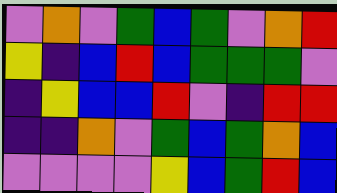[["violet", "orange", "violet", "green", "blue", "green", "violet", "orange", "red"], ["yellow", "indigo", "blue", "red", "blue", "green", "green", "green", "violet"], ["indigo", "yellow", "blue", "blue", "red", "violet", "indigo", "red", "red"], ["indigo", "indigo", "orange", "violet", "green", "blue", "green", "orange", "blue"], ["violet", "violet", "violet", "violet", "yellow", "blue", "green", "red", "blue"]]